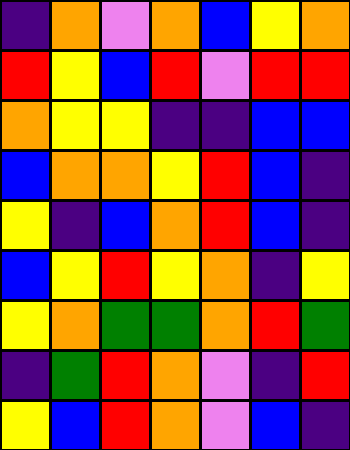[["indigo", "orange", "violet", "orange", "blue", "yellow", "orange"], ["red", "yellow", "blue", "red", "violet", "red", "red"], ["orange", "yellow", "yellow", "indigo", "indigo", "blue", "blue"], ["blue", "orange", "orange", "yellow", "red", "blue", "indigo"], ["yellow", "indigo", "blue", "orange", "red", "blue", "indigo"], ["blue", "yellow", "red", "yellow", "orange", "indigo", "yellow"], ["yellow", "orange", "green", "green", "orange", "red", "green"], ["indigo", "green", "red", "orange", "violet", "indigo", "red"], ["yellow", "blue", "red", "orange", "violet", "blue", "indigo"]]